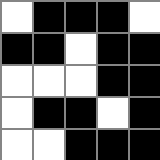[["white", "black", "black", "black", "white"], ["black", "black", "white", "black", "black"], ["white", "white", "white", "black", "black"], ["white", "black", "black", "white", "black"], ["white", "white", "black", "black", "black"]]